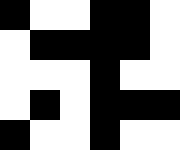[["black", "white", "white", "black", "black", "white"], ["white", "black", "black", "black", "black", "white"], ["white", "white", "white", "black", "white", "white"], ["white", "black", "white", "black", "black", "black"], ["black", "white", "white", "black", "white", "white"]]